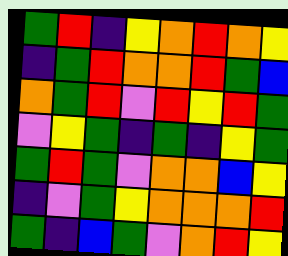[["green", "red", "indigo", "yellow", "orange", "red", "orange", "yellow"], ["indigo", "green", "red", "orange", "orange", "red", "green", "blue"], ["orange", "green", "red", "violet", "red", "yellow", "red", "green"], ["violet", "yellow", "green", "indigo", "green", "indigo", "yellow", "green"], ["green", "red", "green", "violet", "orange", "orange", "blue", "yellow"], ["indigo", "violet", "green", "yellow", "orange", "orange", "orange", "red"], ["green", "indigo", "blue", "green", "violet", "orange", "red", "yellow"]]